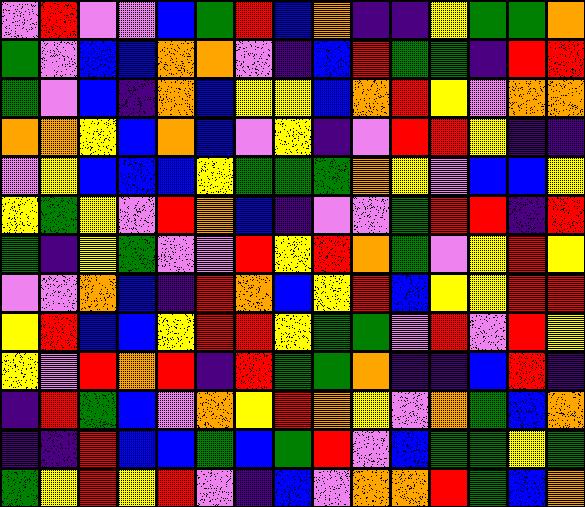[["violet", "red", "violet", "violet", "blue", "green", "red", "blue", "orange", "indigo", "indigo", "yellow", "green", "green", "orange"], ["green", "violet", "blue", "blue", "orange", "orange", "violet", "indigo", "blue", "red", "green", "green", "indigo", "red", "red"], ["green", "violet", "blue", "indigo", "orange", "blue", "yellow", "yellow", "blue", "orange", "red", "yellow", "violet", "orange", "orange"], ["orange", "orange", "yellow", "blue", "orange", "blue", "violet", "yellow", "indigo", "violet", "red", "red", "yellow", "indigo", "indigo"], ["violet", "yellow", "blue", "blue", "blue", "yellow", "green", "green", "green", "orange", "yellow", "violet", "blue", "blue", "yellow"], ["yellow", "green", "yellow", "violet", "red", "orange", "blue", "indigo", "violet", "violet", "green", "red", "red", "indigo", "red"], ["green", "indigo", "yellow", "green", "violet", "violet", "red", "yellow", "red", "orange", "green", "violet", "yellow", "red", "yellow"], ["violet", "violet", "orange", "blue", "indigo", "red", "orange", "blue", "yellow", "red", "blue", "yellow", "yellow", "red", "red"], ["yellow", "red", "blue", "blue", "yellow", "red", "red", "yellow", "green", "green", "violet", "red", "violet", "red", "yellow"], ["yellow", "violet", "red", "orange", "red", "indigo", "red", "green", "green", "orange", "indigo", "indigo", "blue", "red", "indigo"], ["indigo", "red", "green", "blue", "violet", "orange", "yellow", "red", "orange", "yellow", "violet", "orange", "green", "blue", "orange"], ["indigo", "indigo", "red", "blue", "blue", "green", "blue", "green", "red", "violet", "blue", "green", "green", "yellow", "green"], ["green", "yellow", "red", "yellow", "red", "violet", "indigo", "blue", "violet", "orange", "orange", "red", "green", "blue", "orange"]]